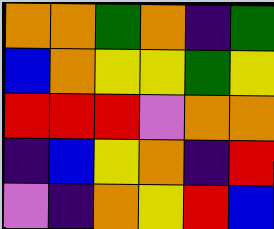[["orange", "orange", "green", "orange", "indigo", "green"], ["blue", "orange", "yellow", "yellow", "green", "yellow"], ["red", "red", "red", "violet", "orange", "orange"], ["indigo", "blue", "yellow", "orange", "indigo", "red"], ["violet", "indigo", "orange", "yellow", "red", "blue"]]